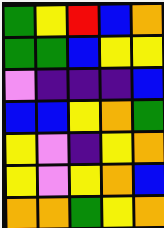[["green", "yellow", "red", "blue", "orange"], ["green", "green", "blue", "yellow", "yellow"], ["violet", "indigo", "indigo", "indigo", "blue"], ["blue", "blue", "yellow", "orange", "green"], ["yellow", "violet", "indigo", "yellow", "orange"], ["yellow", "violet", "yellow", "orange", "blue"], ["orange", "orange", "green", "yellow", "orange"]]